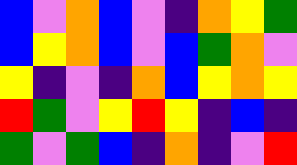[["blue", "violet", "orange", "blue", "violet", "indigo", "orange", "yellow", "green"], ["blue", "yellow", "orange", "blue", "violet", "blue", "green", "orange", "violet"], ["yellow", "indigo", "violet", "indigo", "orange", "blue", "yellow", "orange", "yellow"], ["red", "green", "violet", "yellow", "red", "yellow", "indigo", "blue", "indigo"], ["green", "violet", "green", "blue", "indigo", "orange", "indigo", "violet", "red"]]